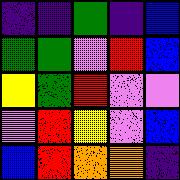[["indigo", "indigo", "green", "indigo", "blue"], ["green", "green", "violet", "red", "blue"], ["yellow", "green", "red", "violet", "violet"], ["violet", "red", "yellow", "violet", "blue"], ["blue", "red", "orange", "orange", "indigo"]]